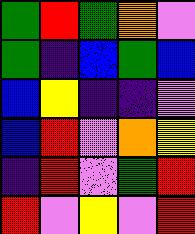[["green", "red", "green", "orange", "violet"], ["green", "indigo", "blue", "green", "blue"], ["blue", "yellow", "indigo", "indigo", "violet"], ["blue", "red", "violet", "orange", "yellow"], ["indigo", "red", "violet", "green", "red"], ["red", "violet", "yellow", "violet", "red"]]